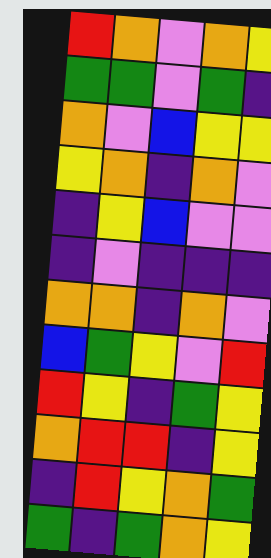[["red", "orange", "violet", "orange", "yellow"], ["green", "green", "violet", "green", "indigo"], ["orange", "violet", "blue", "yellow", "yellow"], ["yellow", "orange", "indigo", "orange", "violet"], ["indigo", "yellow", "blue", "violet", "violet"], ["indigo", "violet", "indigo", "indigo", "indigo"], ["orange", "orange", "indigo", "orange", "violet"], ["blue", "green", "yellow", "violet", "red"], ["red", "yellow", "indigo", "green", "yellow"], ["orange", "red", "red", "indigo", "yellow"], ["indigo", "red", "yellow", "orange", "green"], ["green", "indigo", "green", "orange", "yellow"]]